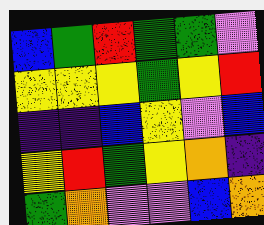[["blue", "green", "red", "green", "green", "violet"], ["yellow", "yellow", "yellow", "green", "yellow", "red"], ["indigo", "indigo", "blue", "yellow", "violet", "blue"], ["yellow", "red", "green", "yellow", "orange", "indigo"], ["green", "orange", "violet", "violet", "blue", "orange"]]